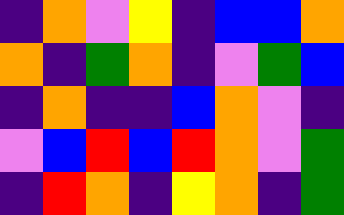[["indigo", "orange", "violet", "yellow", "indigo", "blue", "blue", "orange"], ["orange", "indigo", "green", "orange", "indigo", "violet", "green", "blue"], ["indigo", "orange", "indigo", "indigo", "blue", "orange", "violet", "indigo"], ["violet", "blue", "red", "blue", "red", "orange", "violet", "green"], ["indigo", "red", "orange", "indigo", "yellow", "orange", "indigo", "green"]]